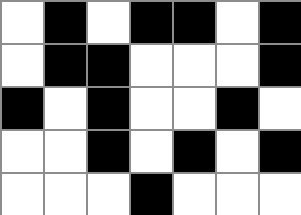[["white", "black", "white", "black", "black", "white", "black"], ["white", "black", "black", "white", "white", "white", "black"], ["black", "white", "black", "white", "white", "black", "white"], ["white", "white", "black", "white", "black", "white", "black"], ["white", "white", "white", "black", "white", "white", "white"]]